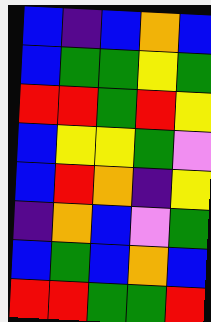[["blue", "indigo", "blue", "orange", "blue"], ["blue", "green", "green", "yellow", "green"], ["red", "red", "green", "red", "yellow"], ["blue", "yellow", "yellow", "green", "violet"], ["blue", "red", "orange", "indigo", "yellow"], ["indigo", "orange", "blue", "violet", "green"], ["blue", "green", "blue", "orange", "blue"], ["red", "red", "green", "green", "red"]]